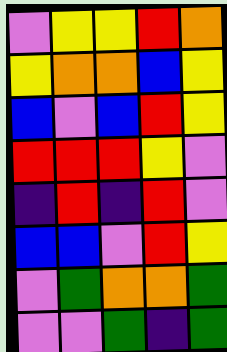[["violet", "yellow", "yellow", "red", "orange"], ["yellow", "orange", "orange", "blue", "yellow"], ["blue", "violet", "blue", "red", "yellow"], ["red", "red", "red", "yellow", "violet"], ["indigo", "red", "indigo", "red", "violet"], ["blue", "blue", "violet", "red", "yellow"], ["violet", "green", "orange", "orange", "green"], ["violet", "violet", "green", "indigo", "green"]]